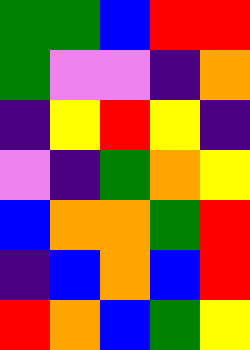[["green", "green", "blue", "red", "red"], ["green", "violet", "violet", "indigo", "orange"], ["indigo", "yellow", "red", "yellow", "indigo"], ["violet", "indigo", "green", "orange", "yellow"], ["blue", "orange", "orange", "green", "red"], ["indigo", "blue", "orange", "blue", "red"], ["red", "orange", "blue", "green", "yellow"]]